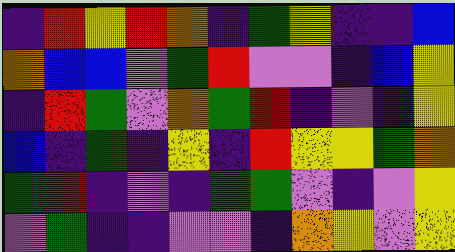[["indigo", "red", "yellow", "red", "orange", "indigo", "green", "yellow", "indigo", "indigo", "blue"], ["orange", "blue", "blue", "violet", "green", "red", "violet", "violet", "indigo", "blue", "yellow"], ["indigo", "red", "green", "violet", "orange", "green", "red", "indigo", "violet", "indigo", "yellow"], ["blue", "indigo", "green", "indigo", "yellow", "indigo", "red", "yellow", "yellow", "green", "orange"], ["green", "red", "indigo", "violet", "indigo", "green", "green", "violet", "indigo", "violet", "yellow"], ["violet", "green", "indigo", "indigo", "violet", "violet", "indigo", "orange", "yellow", "violet", "yellow"]]